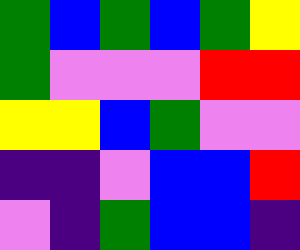[["green", "blue", "green", "blue", "green", "yellow"], ["green", "violet", "violet", "violet", "red", "red"], ["yellow", "yellow", "blue", "green", "violet", "violet"], ["indigo", "indigo", "violet", "blue", "blue", "red"], ["violet", "indigo", "green", "blue", "blue", "indigo"]]